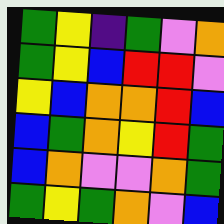[["green", "yellow", "indigo", "green", "violet", "orange"], ["green", "yellow", "blue", "red", "red", "violet"], ["yellow", "blue", "orange", "orange", "red", "blue"], ["blue", "green", "orange", "yellow", "red", "green"], ["blue", "orange", "violet", "violet", "orange", "green"], ["green", "yellow", "green", "orange", "violet", "blue"]]